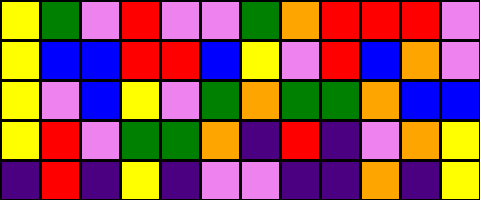[["yellow", "green", "violet", "red", "violet", "violet", "green", "orange", "red", "red", "red", "violet"], ["yellow", "blue", "blue", "red", "red", "blue", "yellow", "violet", "red", "blue", "orange", "violet"], ["yellow", "violet", "blue", "yellow", "violet", "green", "orange", "green", "green", "orange", "blue", "blue"], ["yellow", "red", "violet", "green", "green", "orange", "indigo", "red", "indigo", "violet", "orange", "yellow"], ["indigo", "red", "indigo", "yellow", "indigo", "violet", "violet", "indigo", "indigo", "orange", "indigo", "yellow"]]